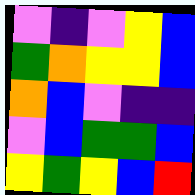[["violet", "indigo", "violet", "yellow", "blue"], ["green", "orange", "yellow", "yellow", "blue"], ["orange", "blue", "violet", "indigo", "indigo"], ["violet", "blue", "green", "green", "blue"], ["yellow", "green", "yellow", "blue", "red"]]